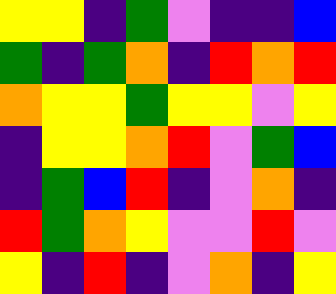[["yellow", "yellow", "indigo", "green", "violet", "indigo", "indigo", "blue"], ["green", "indigo", "green", "orange", "indigo", "red", "orange", "red"], ["orange", "yellow", "yellow", "green", "yellow", "yellow", "violet", "yellow"], ["indigo", "yellow", "yellow", "orange", "red", "violet", "green", "blue"], ["indigo", "green", "blue", "red", "indigo", "violet", "orange", "indigo"], ["red", "green", "orange", "yellow", "violet", "violet", "red", "violet"], ["yellow", "indigo", "red", "indigo", "violet", "orange", "indigo", "yellow"]]